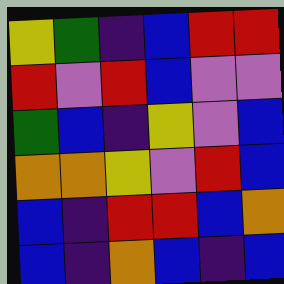[["yellow", "green", "indigo", "blue", "red", "red"], ["red", "violet", "red", "blue", "violet", "violet"], ["green", "blue", "indigo", "yellow", "violet", "blue"], ["orange", "orange", "yellow", "violet", "red", "blue"], ["blue", "indigo", "red", "red", "blue", "orange"], ["blue", "indigo", "orange", "blue", "indigo", "blue"]]